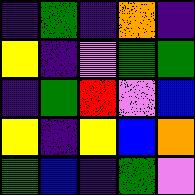[["indigo", "green", "indigo", "orange", "indigo"], ["yellow", "indigo", "violet", "green", "green"], ["indigo", "green", "red", "violet", "blue"], ["yellow", "indigo", "yellow", "blue", "orange"], ["green", "blue", "indigo", "green", "violet"]]